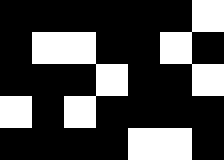[["black", "black", "black", "black", "black", "black", "white"], ["black", "white", "white", "black", "black", "white", "black"], ["black", "black", "black", "white", "black", "black", "white"], ["white", "black", "white", "black", "black", "black", "black"], ["black", "black", "black", "black", "white", "white", "black"]]